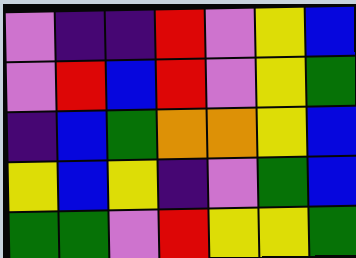[["violet", "indigo", "indigo", "red", "violet", "yellow", "blue"], ["violet", "red", "blue", "red", "violet", "yellow", "green"], ["indigo", "blue", "green", "orange", "orange", "yellow", "blue"], ["yellow", "blue", "yellow", "indigo", "violet", "green", "blue"], ["green", "green", "violet", "red", "yellow", "yellow", "green"]]